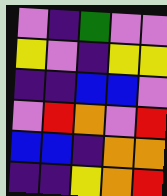[["violet", "indigo", "green", "violet", "violet"], ["yellow", "violet", "indigo", "yellow", "yellow"], ["indigo", "indigo", "blue", "blue", "violet"], ["violet", "red", "orange", "violet", "red"], ["blue", "blue", "indigo", "orange", "orange"], ["indigo", "indigo", "yellow", "orange", "red"]]